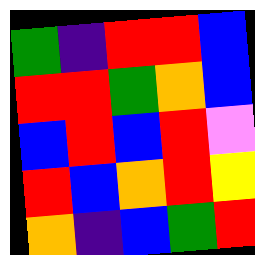[["green", "indigo", "red", "red", "blue"], ["red", "red", "green", "orange", "blue"], ["blue", "red", "blue", "red", "violet"], ["red", "blue", "orange", "red", "yellow"], ["orange", "indigo", "blue", "green", "red"]]